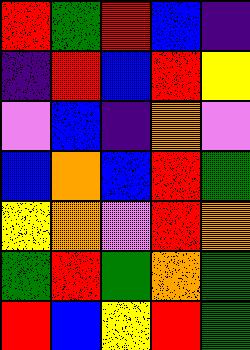[["red", "green", "red", "blue", "indigo"], ["indigo", "red", "blue", "red", "yellow"], ["violet", "blue", "indigo", "orange", "violet"], ["blue", "orange", "blue", "red", "green"], ["yellow", "orange", "violet", "red", "orange"], ["green", "red", "green", "orange", "green"], ["red", "blue", "yellow", "red", "green"]]